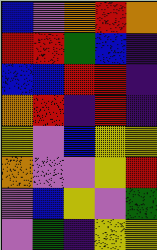[["blue", "violet", "orange", "red", "orange"], ["red", "red", "green", "blue", "indigo"], ["blue", "blue", "red", "red", "indigo"], ["orange", "red", "indigo", "red", "indigo"], ["yellow", "violet", "blue", "yellow", "yellow"], ["orange", "violet", "violet", "yellow", "red"], ["violet", "blue", "yellow", "violet", "green"], ["violet", "green", "indigo", "yellow", "yellow"]]